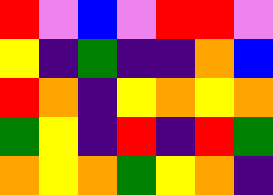[["red", "violet", "blue", "violet", "red", "red", "violet"], ["yellow", "indigo", "green", "indigo", "indigo", "orange", "blue"], ["red", "orange", "indigo", "yellow", "orange", "yellow", "orange"], ["green", "yellow", "indigo", "red", "indigo", "red", "green"], ["orange", "yellow", "orange", "green", "yellow", "orange", "indigo"]]